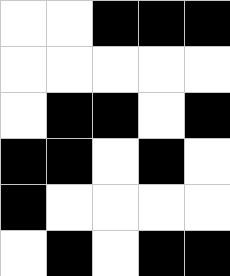[["white", "white", "black", "black", "black"], ["white", "white", "white", "white", "white"], ["white", "black", "black", "white", "black"], ["black", "black", "white", "black", "white"], ["black", "white", "white", "white", "white"], ["white", "black", "white", "black", "black"]]